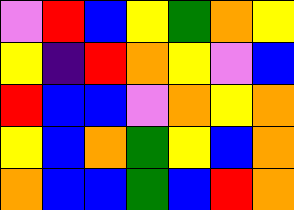[["violet", "red", "blue", "yellow", "green", "orange", "yellow"], ["yellow", "indigo", "red", "orange", "yellow", "violet", "blue"], ["red", "blue", "blue", "violet", "orange", "yellow", "orange"], ["yellow", "blue", "orange", "green", "yellow", "blue", "orange"], ["orange", "blue", "blue", "green", "blue", "red", "orange"]]